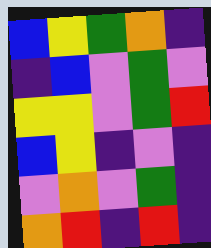[["blue", "yellow", "green", "orange", "indigo"], ["indigo", "blue", "violet", "green", "violet"], ["yellow", "yellow", "violet", "green", "red"], ["blue", "yellow", "indigo", "violet", "indigo"], ["violet", "orange", "violet", "green", "indigo"], ["orange", "red", "indigo", "red", "indigo"]]